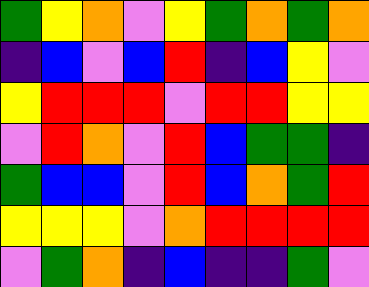[["green", "yellow", "orange", "violet", "yellow", "green", "orange", "green", "orange"], ["indigo", "blue", "violet", "blue", "red", "indigo", "blue", "yellow", "violet"], ["yellow", "red", "red", "red", "violet", "red", "red", "yellow", "yellow"], ["violet", "red", "orange", "violet", "red", "blue", "green", "green", "indigo"], ["green", "blue", "blue", "violet", "red", "blue", "orange", "green", "red"], ["yellow", "yellow", "yellow", "violet", "orange", "red", "red", "red", "red"], ["violet", "green", "orange", "indigo", "blue", "indigo", "indigo", "green", "violet"]]